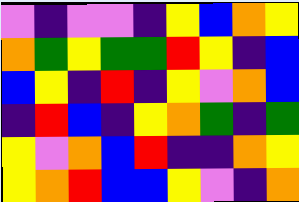[["violet", "indigo", "violet", "violet", "indigo", "yellow", "blue", "orange", "yellow"], ["orange", "green", "yellow", "green", "green", "red", "yellow", "indigo", "blue"], ["blue", "yellow", "indigo", "red", "indigo", "yellow", "violet", "orange", "blue"], ["indigo", "red", "blue", "indigo", "yellow", "orange", "green", "indigo", "green"], ["yellow", "violet", "orange", "blue", "red", "indigo", "indigo", "orange", "yellow"], ["yellow", "orange", "red", "blue", "blue", "yellow", "violet", "indigo", "orange"]]